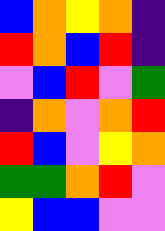[["blue", "orange", "yellow", "orange", "indigo"], ["red", "orange", "blue", "red", "indigo"], ["violet", "blue", "red", "violet", "green"], ["indigo", "orange", "violet", "orange", "red"], ["red", "blue", "violet", "yellow", "orange"], ["green", "green", "orange", "red", "violet"], ["yellow", "blue", "blue", "violet", "violet"]]